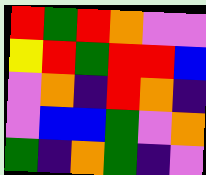[["red", "green", "red", "orange", "violet", "violet"], ["yellow", "red", "green", "red", "red", "blue"], ["violet", "orange", "indigo", "red", "orange", "indigo"], ["violet", "blue", "blue", "green", "violet", "orange"], ["green", "indigo", "orange", "green", "indigo", "violet"]]